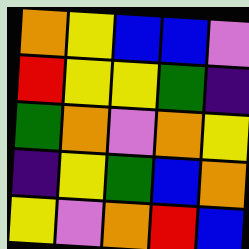[["orange", "yellow", "blue", "blue", "violet"], ["red", "yellow", "yellow", "green", "indigo"], ["green", "orange", "violet", "orange", "yellow"], ["indigo", "yellow", "green", "blue", "orange"], ["yellow", "violet", "orange", "red", "blue"]]